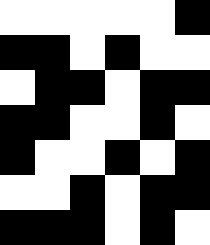[["white", "white", "white", "white", "white", "black"], ["black", "black", "white", "black", "white", "white"], ["white", "black", "black", "white", "black", "black"], ["black", "black", "white", "white", "black", "white"], ["black", "white", "white", "black", "white", "black"], ["white", "white", "black", "white", "black", "black"], ["black", "black", "black", "white", "black", "white"]]